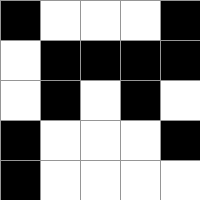[["black", "white", "white", "white", "black"], ["white", "black", "black", "black", "black"], ["white", "black", "white", "black", "white"], ["black", "white", "white", "white", "black"], ["black", "white", "white", "white", "white"]]